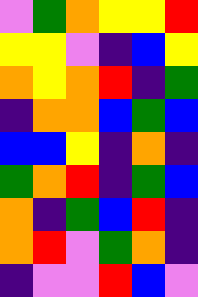[["violet", "green", "orange", "yellow", "yellow", "red"], ["yellow", "yellow", "violet", "indigo", "blue", "yellow"], ["orange", "yellow", "orange", "red", "indigo", "green"], ["indigo", "orange", "orange", "blue", "green", "blue"], ["blue", "blue", "yellow", "indigo", "orange", "indigo"], ["green", "orange", "red", "indigo", "green", "blue"], ["orange", "indigo", "green", "blue", "red", "indigo"], ["orange", "red", "violet", "green", "orange", "indigo"], ["indigo", "violet", "violet", "red", "blue", "violet"]]